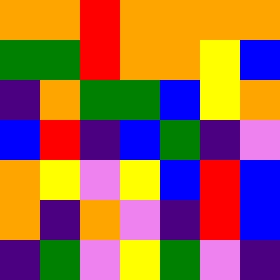[["orange", "orange", "red", "orange", "orange", "orange", "orange"], ["green", "green", "red", "orange", "orange", "yellow", "blue"], ["indigo", "orange", "green", "green", "blue", "yellow", "orange"], ["blue", "red", "indigo", "blue", "green", "indigo", "violet"], ["orange", "yellow", "violet", "yellow", "blue", "red", "blue"], ["orange", "indigo", "orange", "violet", "indigo", "red", "blue"], ["indigo", "green", "violet", "yellow", "green", "violet", "indigo"]]